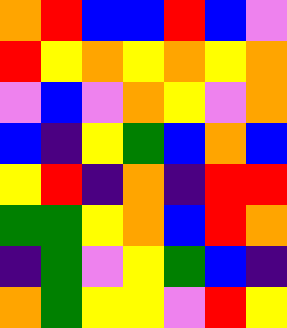[["orange", "red", "blue", "blue", "red", "blue", "violet"], ["red", "yellow", "orange", "yellow", "orange", "yellow", "orange"], ["violet", "blue", "violet", "orange", "yellow", "violet", "orange"], ["blue", "indigo", "yellow", "green", "blue", "orange", "blue"], ["yellow", "red", "indigo", "orange", "indigo", "red", "red"], ["green", "green", "yellow", "orange", "blue", "red", "orange"], ["indigo", "green", "violet", "yellow", "green", "blue", "indigo"], ["orange", "green", "yellow", "yellow", "violet", "red", "yellow"]]